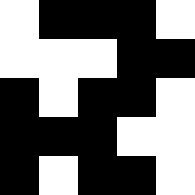[["white", "black", "black", "black", "white"], ["white", "white", "white", "black", "black"], ["black", "white", "black", "black", "white"], ["black", "black", "black", "white", "white"], ["black", "white", "black", "black", "white"]]